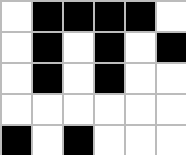[["white", "black", "black", "black", "black", "white"], ["white", "black", "white", "black", "white", "black"], ["white", "black", "white", "black", "white", "white"], ["white", "white", "white", "white", "white", "white"], ["black", "white", "black", "white", "white", "white"]]